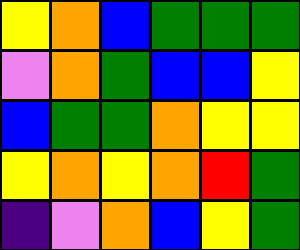[["yellow", "orange", "blue", "green", "green", "green"], ["violet", "orange", "green", "blue", "blue", "yellow"], ["blue", "green", "green", "orange", "yellow", "yellow"], ["yellow", "orange", "yellow", "orange", "red", "green"], ["indigo", "violet", "orange", "blue", "yellow", "green"]]